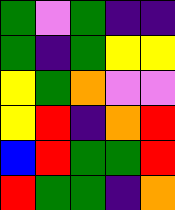[["green", "violet", "green", "indigo", "indigo"], ["green", "indigo", "green", "yellow", "yellow"], ["yellow", "green", "orange", "violet", "violet"], ["yellow", "red", "indigo", "orange", "red"], ["blue", "red", "green", "green", "red"], ["red", "green", "green", "indigo", "orange"]]